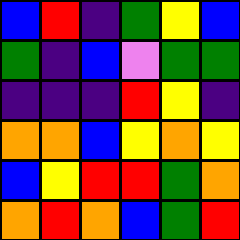[["blue", "red", "indigo", "green", "yellow", "blue"], ["green", "indigo", "blue", "violet", "green", "green"], ["indigo", "indigo", "indigo", "red", "yellow", "indigo"], ["orange", "orange", "blue", "yellow", "orange", "yellow"], ["blue", "yellow", "red", "red", "green", "orange"], ["orange", "red", "orange", "blue", "green", "red"]]